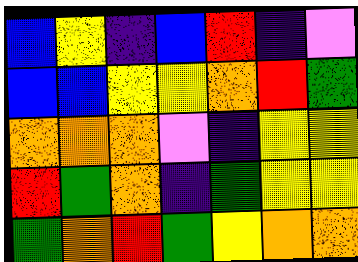[["blue", "yellow", "indigo", "blue", "red", "indigo", "violet"], ["blue", "blue", "yellow", "yellow", "orange", "red", "green"], ["orange", "orange", "orange", "violet", "indigo", "yellow", "yellow"], ["red", "green", "orange", "indigo", "green", "yellow", "yellow"], ["green", "orange", "red", "green", "yellow", "orange", "orange"]]